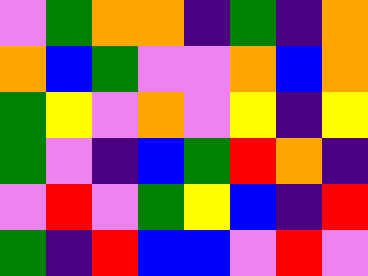[["violet", "green", "orange", "orange", "indigo", "green", "indigo", "orange"], ["orange", "blue", "green", "violet", "violet", "orange", "blue", "orange"], ["green", "yellow", "violet", "orange", "violet", "yellow", "indigo", "yellow"], ["green", "violet", "indigo", "blue", "green", "red", "orange", "indigo"], ["violet", "red", "violet", "green", "yellow", "blue", "indigo", "red"], ["green", "indigo", "red", "blue", "blue", "violet", "red", "violet"]]